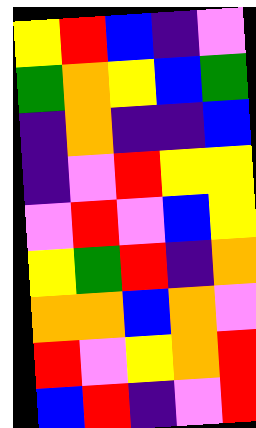[["yellow", "red", "blue", "indigo", "violet"], ["green", "orange", "yellow", "blue", "green"], ["indigo", "orange", "indigo", "indigo", "blue"], ["indigo", "violet", "red", "yellow", "yellow"], ["violet", "red", "violet", "blue", "yellow"], ["yellow", "green", "red", "indigo", "orange"], ["orange", "orange", "blue", "orange", "violet"], ["red", "violet", "yellow", "orange", "red"], ["blue", "red", "indigo", "violet", "red"]]